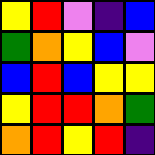[["yellow", "red", "violet", "indigo", "blue"], ["green", "orange", "yellow", "blue", "violet"], ["blue", "red", "blue", "yellow", "yellow"], ["yellow", "red", "red", "orange", "green"], ["orange", "red", "yellow", "red", "indigo"]]